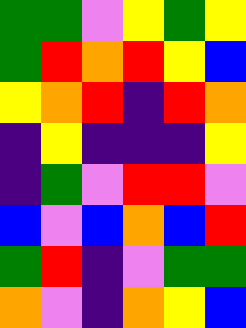[["green", "green", "violet", "yellow", "green", "yellow"], ["green", "red", "orange", "red", "yellow", "blue"], ["yellow", "orange", "red", "indigo", "red", "orange"], ["indigo", "yellow", "indigo", "indigo", "indigo", "yellow"], ["indigo", "green", "violet", "red", "red", "violet"], ["blue", "violet", "blue", "orange", "blue", "red"], ["green", "red", "indigo", "violet", "green", "green"], ["orange", "violet", "indigo", "orange", "yellow", "blue"]]